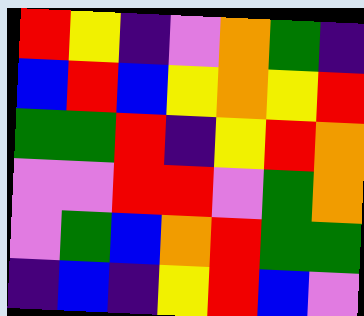[["red", "yellow", "indigo", "violet", "orange", "green", "indigo"], ["blue", "red", "blue", "yellow", "orange", "yellow", "red"], ["green", "green", "red", "indigo", "yellow", "red", "orange"], ["violet", "violet", "red", "red", "violet", "green", "orange"], ["violet", "green", "blue", "orange", "red", "green", "green"], ["indigo", "blue", "indigo", "yellow", "red", "blue", "violet"]]